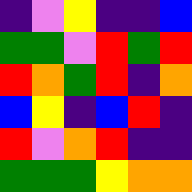[["indigo", "violet", "yellow", "indigo", "indigo", "blue"], ["green", "green", "violet", "red", "green", "red"], ["red", "orange", "green", "red", "indigo", "orange"], ["blue", "yellow", "indigo", "blue", "red", "indigo"], ["red", "violet", "orange", "red", "indigo", "indigo"], ["green", "green", "green", "yellow", "orange", "orange"]]